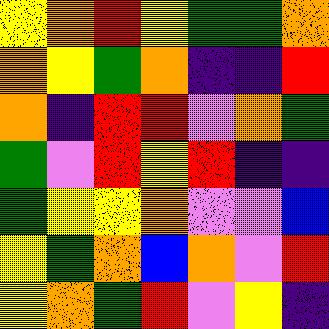[["yellow", "orange", "red", "yellow", "green", "green", "orange"], ["orange", "yellow", "green", "orange", "indigo", "indigo", "red"], ["orange", "indigo", "red", "red", "violet", "orange", "green"], ["green", "violet", "red", "yellow", "red", "indigo", "indigo"], ["green", "yellow", "yellow", "orange", "violet", "violet", "blue"], ["yellow", "green", "orange", "blue", "orange", "violet", "red"], ["yellow", "orange", "green", "red", "violet", "yellow", "indigo"]]